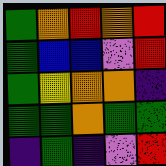[["green", "orange", "red", "orange", "red"], ["green", "blue", "blue", "violet", "red"], ["green", "yellow", "orange", "orange", "indigo"], ["green", "green", "orange", "green", "green"], ["indigo", "green", "indigo", "violet", "red"]]